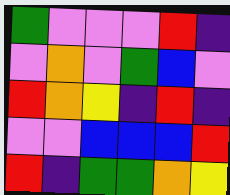[["green", "violet", "violet", "violet", "red", "indigo"], ["violet", "orange", "violet", "green", "blue", "violet"], ["red", "orange", "yellow", "indigo", "red", "indigo"], ["violet", "violet", "blue", "blue", "blue", "red"], ["red", "indigo", "green", "green", "orange", "yellow"]]